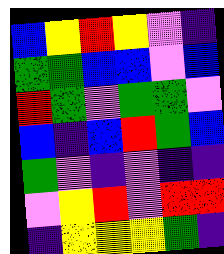[["blue", "yellow", "red", "yellow", "violet", "indigo"], ["green", "green", "blue", "blue", "violet", "blue"], ["red", "green", "violet", "green", "green", "violet"], ["blue", "indigo", "blue", "red", "green", "blue"], ["green", "violet", "indigo", "violet", "indigo", "indigo"], ["violet", "yellow", "red", "violet", "red", "red"], ["indigo", "yellow", "yellow", "yellow", "green", "indigo"]]